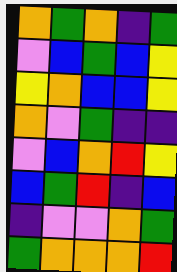[["orange", "green", "orange", "indigo", "green"], ["violet", "blue", "green", "blue", "yellow"], ["yellow", "orange", "blue", "blue", "yellow"], ["orange", "violet", "green", "indigo", "indigo"], ["violet", "blue", "orange", "red", "yellow"], ["blue", "green", "red", "indigo", "blue"], ["indigo", "violet", "violet", "orange", "green"], ["green", "orange", "orange", "orange", "red"]]